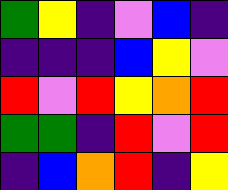[["green", "yellow", "indigo", "violet", "blue", "indigo"], ["indigo", "indigo", "indigo", "blue", "yellow", "violet"], ["red", "violet", "red", "yellow", "orange", "red"], ["green", "green", "indigo", "red", "violet", "red"], ["indigo", "blue", "orange", "red", "indigo", "yellow"]]